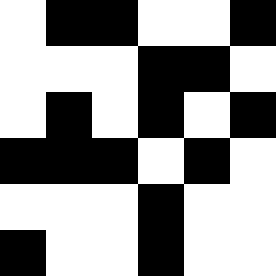[["white", "black", "black", "white", "white", "black"], ["white", "white", "white", "black", "black", "white"], ["white", "black", "white", "black", "white", "black"], ["black", "black", "black", "white", "black", "white"], ["white", "white", "white", "black", "white", "white"], ["black", "white", "white", "black", "white", "white"]]